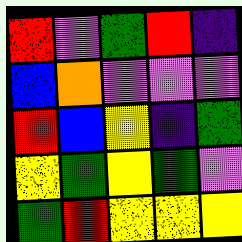[["red", "violet", "green", "red", "indigo"], ["blue", "orange", "violet", "violet", "violet"], ["red", "blue", "yellow", "indigo", "green"], ["yellow", "green", "yellow", "green", "violet"], ["green", "red", "yellow", "yellow", "yellow"]]